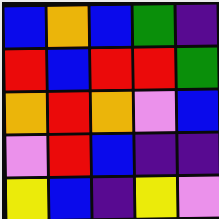[["blue", "orange", "blue", "green", "indigo"], ["red", "blue", "red", "red", "green"], ["orange", "red", "orange", "violet", "blue"], ["violet", "red", "blue", "indigo", "indigo"], ["yellow", "blue", "indigo", "yellow", "violet"]]